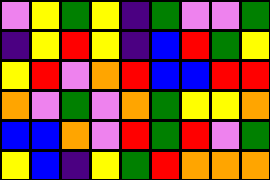[["violet", "yellow", "green", "yellow", "indigo", "green", "violet", "violet", "green"], ["indigo", "yellow", "red", "yellow", "indigo", "blue", "red", "green", "yellow"], ["yellow", "red", "violet", "orange", "red", "blue", "blue", "red", "red"], ["orange", "violet", "green", "violet", "orange", "green", "yellow", "yellow", "orange"], ["blue", "blue", "orange", "violet", "red", "green", "red", "violet", "green"], ["yellow", "blue", "indigo", "yellow", "green", "red", "orange", "orange", "orange"]]